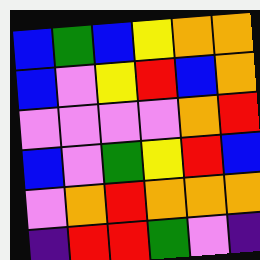[["blue", "green", "blue", "yellow", "orange", "orange"], ["blue", "violet", "yellow", "red", "blue", "orange"], ["violet", "violet", "violet", "violet", "orange", "red"], ["blue", "violet", "green", "yellow", "red", "blue"], ["violet", "orange", "red", "orange", "orange", "orange"], ["indigo", "red", "red", "green", "violet", "indigo"]]